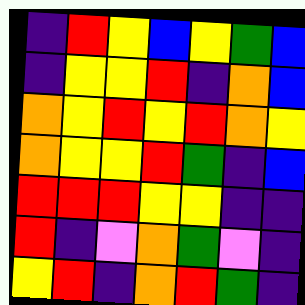[["indigo", "red", "yellow", "blue", "yellow", "green", "blue"], ["indigo", "yellow", "yellow", "red", "indigo", "orange", "blue"], ["orange", "yellow", "red", "yellow", "red", "orange", "yellow"], ["orange", "yellow", "yellow", "red", "green", "indigo", "blue"], ["red", "red", "red", "yellow", "yellow", "indigo", "indigo"], ["red", "indigo", "violet", "orange", "green", "violet", "indigo"], ["yellow", "red", "indigo", "orange", "red", "green", "indigo"]]